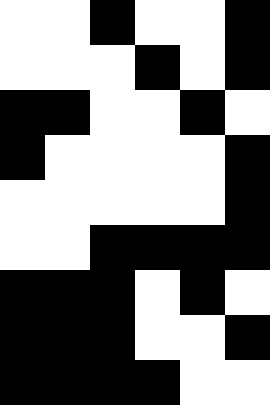[["white", "white", "black", "white", "white", "black"], ["white", "white", "white", "black", "white", "black"], ["black", "black", "white", "white", "black", "white"], ["black", "white", "white", "white", "white", "black"], ["white", "white", "white", "white", "white", "black"], ["white", "white", "black", "black", "black", "black"], ["black", "black", "black", "white", "black", "white"], ["black", "black", "black", "white", "white", "black"], ["black", "black", "black", "black", "white", "white"]]